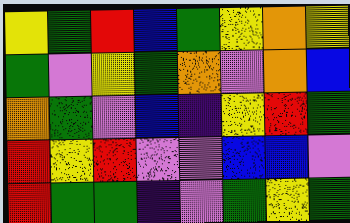[["yellow", "green", "red", "blue", "green", "yellow", "orange", "yellow"], ["green", "violet", "yellow", "green", "orange", "violet", "orange", "blue"], ["orange", "green", "violet", "blue", "indigo", "yellow", "red", "green"], ["red", "yellow", "red", "violet", "violet", "blue", "blue", "violet"], ["red", "green", "green", "indigo", "violet", "green", "yellow", "green"]]